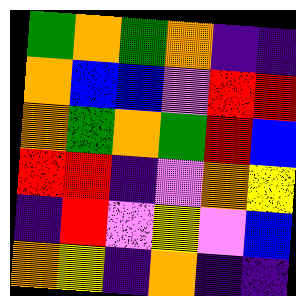[["green", "orange", "green", "orange", "indigo", "indigo"], ["orange", "blue", "blue", "violet", "red", "red"], ["orange", "green", "orange", "green", "red", "blue"], ["red", "red", "indigo", "violet", "orange", "yellow"], ["indigo", "red", "violet", "yellow", "violet", "blue"], ["orange", "yellow", "indigo", "orange", "indigo", "indigo"]]